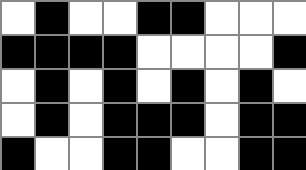[["white", "black", "white", "white", "black", "black", "white", "white", "white"], ["black", "black", "black", "black", "white", "white", "white", "white", "black"], ["white", "black", "white", "black", "white", "black", "white", "black", "white"], ["white", "black", "white", "black", "black", "black", "white", "black", "black"], ["black", "white", "white", "black", "black", "white", "white", "black", "black"]]